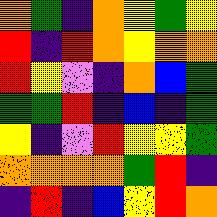[["orange", "green", "indigo", "orange", "yellow", "green", "yellow"], ["red", "indigo", "red", "orange", "yellow", "orange", "orange"], ["red", "yellow", "violet", "indigo", "orange", "blue", "green"], ["green", "green", "red", "indigo", "blue", "indigo", "green"], ["yellow", "indigo", "violet", "red", "yellow", "yellow", "green"], ["orange", "orange", "orange", "orange", "green", "red", "indigo"], ["indigo", "red", "indigo", "blue", "yellow", "red", "orange"]]